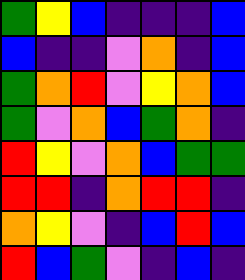[["green", "yellow", "blue", "indigo", "indigo", "indigo", "blue"], ["blue", "indigo", "indigo", "violet", "orange", "indigo", "blue"], ["green", "orange", "red", "violet", "yellow", "orange", "blue"], ["green", "violet", "orange", "blue", "green", "orange", "indigo"], ["red", "yellow", "violet", "orange", "blue", "green", "green"], ["red", "red", "indigo", "orange", "red", "red", "indigo"], ["orange", "yellow", "violet", "indigo", "blue", "red", "blue"], ["red", "blue", "green", "violet", "indigo", "blue", "indigo"]]